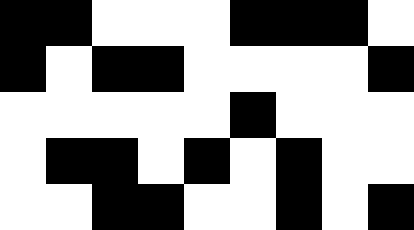[["black", "black", "white", "white", "white", "black", "black", "black", "white"], ["black", "white", "black", "black", "white", "white", "white", "white", "black"], ["white", "white", "white", "white", "white", "black", "white", "white", "white"], ["white", "black", "black", "white", "black", "white", "black", "white", "white"], ["white", "white", "black", "black", "white", "white", "black", "white", "black"]]